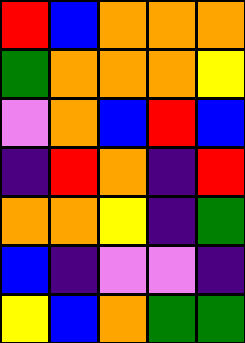[["red", "blue", "orange", "orange", "orange"], ["green", "orange", "orange", "orange", "yellow"], ["violet", "orange", "blue", "red", "blue"], ["indigo", "red", "orange", "indigo", "red"], ["orange", "orange", "yellow", "indigo", "green"], ["blue", "indigo", "violet", "violet", "indigo"], ["yellow", "blue", "orange", "green", "green"]]